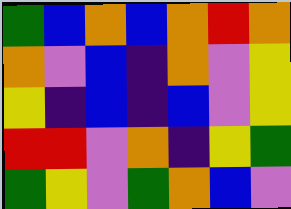[["green", "blue", "orange", "blue", "orange", "red", "orange"], ["orange", "violet", "blue", "indigo", "orange", "violet", "yellow"], ["yellow", "indigo", "blue", "indigo", "blue", "violet", "yellow"], ["red", "red", "violet", "orange", "indigo", "yellow", "green"], ["green", "yellow", "violet", "green", "orange", "blue", "violet"]]